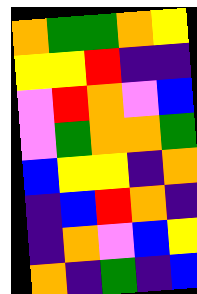[["orange", "green", "green", "orange", "yellow"], ["yellow", "yellow", "red", "indigo", "indigo"], ["violet", "red", "orange", "violet", "blue"], ["violet", "green", "orange", "orange", "green"], ["blue", "yellow", "yellow", "indigo", "orange"], ["indigo", "blue", "red", "orange", "indigo"], ["indigo", "orange", "violet", "blue", "yellow"], ["orange", "indigo", "green", "indigo", "blue"]]